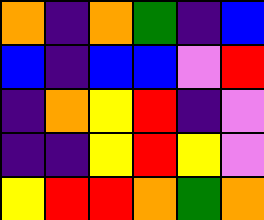[["orange", "indigo", "orange", "green", "indigo", "blue"], ["blue", "indigo", "blue", "blue", "violet", "red"], ["indigo", "orange", "yellow", "red", "indigo", "violet"], ["indigo", "indigo", "yellow", "red", "yellow", "violet"], ["yellow", "red", "red", "orange", "green", "orange"]]